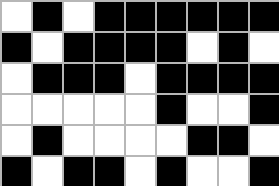[["white", "black", "white", "black", "black", "black", "black", "black", "black"], ["black", "white", "black", "black", "black", "black", "white", "black", "white"], ["white", "black", "black", "black", "white", "black", "black", "black", "black"], ["white", "white", "white", "white", "white", "black", "white", "white", "black"], ["white", "black", "white", "white", "white", "white", "black", "black", "white"], ["black", "white", "black", "black", "white", "black", "white", "white", "black"]]